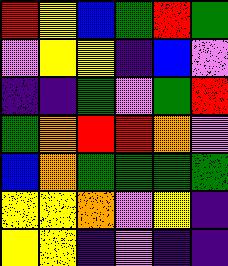[["red", "yellow", "blue", "green", "red", "green"], ["violet", "yellow", "yellow", "indigo", "blue", "violet"], ["indigo", "indigo", "green", "violet", "green", "red"], ["green", "orange", "red", "red", "orange", "violet"], ["blue", "orange", "green", "green", "green", "green"], ["yellow", "yellow", "orange", "violet", "yellow", "indigo"], ["yellow", "yellow", "indigo", "violet", "indigo", "indigo"]]